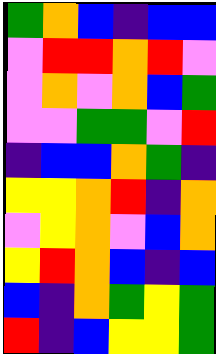[["green", "orange", "blue", "indigo", "blue", "blue"], ["violet", "red", "red", "orange", "red", "violet"], ["violet", "orange", "violet", "orange", "blue", "green"], ["violet", "violet", "green", "green", "violet", "red"], ["indigo", "blue", "blue", "orange", "green", "indigo"], ["yellow", "yellow", "orange", "red", "indigo", "orange"], ["violet", "yellow", "orange", "violet", "blue", "orange"], ["yellow", "red", "orange", "blue", "indigo", "blue"], ["blue", "indigo", "orange", "green", "yellow", "green"], ["red", "indigo", "blue", "yellow", "yellow", "green"]]